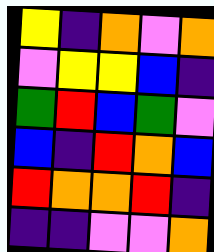[["yellow", "indigo", "orange", "violet", "orange"], ["violet", "yellow", "yellow", "blue", "indigo"], ["green", "red", "blue", "green", "violet"], ["blue", "indigo", "red", "orange", "blue"], ["red", "orange", "orange", "red", "indigo"], ["indigo", "indigo", "violet", "violet", "orange"]]